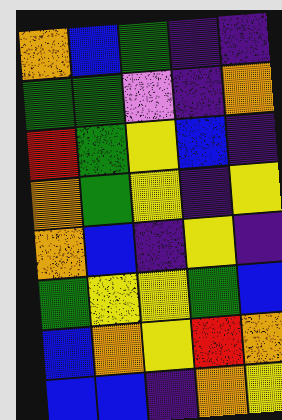[["orange", "blue", "green", "indigo", "indigo"], ["green", "green", "violet", "indigo", "orange"], ["red", "green", "yellow", "blue", "indigo"], ["orange", "green", "yellow", "indigo", "yellow"], ["orange", "blue", "indigo", "yellow", "indigo"], ["green", "yellow", "yellow", "green", "blue"], ["blue", "orange", "yellow", "red", "orange"], ["blue", "blue", "indigo", "orange", "yellow"]]